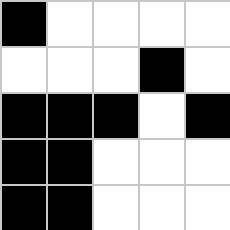[["black", "white", "white", "white", "white"], ["white", "white", "white", "black", "white"], ["black", "black", "black", "white", "black"], ["black", "black", "white", "white", "white"], ["black", "black", "white", "white", "white"]]